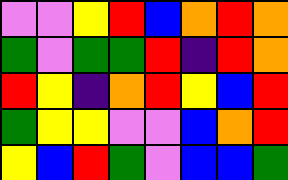[["violet", "violet", "yellow", "red", "blue", "orange", "red", "orange"], ["green", "violet", "green", "green", "red", "indigo", "red", "orange"], ["red", "yellow", "indigo", "orange", "red", "yellow", "blue", "red"], ["green", "yellow", "yellow", "violet", "violet", "blue", "orange", "red"], ["yellow", "blue", "red", "green", "violet", "blue", "blue", "green"]]